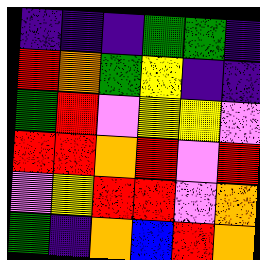[["indigo", "indigo", "indigo", "green", "green", "indigo"], ["red", "orange", "green", "yellow", "indigo", "indigo"], ["green", "red", "violet", "yellow", "yellow", "violet"], ["red", "red", "orange", "red", "violet", "red"], ["violet", "yellow", "red", "red", "violet", "orange"], ["green", "indigo", "orange", "blue", "red", "orange"]]